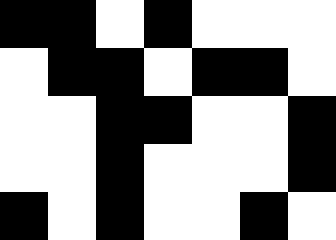[["black", "black", "white", "black", "white", "white", "white"], ["white", "black", "black", "white", "black", "black", "white"], ["white", "white", "black", "black", "white", "white", "black"], ["white", "white", "black", "white", "white", "white", "black"], ["black", "white", "black", "white", "white", "black", "white"]]